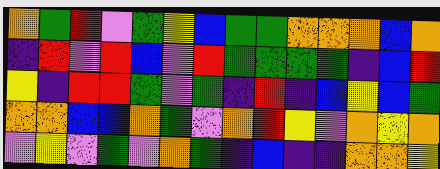[["orange", "green", "red", "violet", "green", "yellow", "blue", "green", "green", "orange", "orange", "orange", "blue", "orange"], ["indigo", "red", "violet", "red", "blue", "violet", "red", "green", "green", "green", "green", "indigo", "blue", "red"], ["yellow", "indigo", "red", "red", "green", "violet", "green", "indigo", "red", "indigo", "blue", "yellow", "blue", "green"], ["orange", "orange", "blue", "blue", "orange", "green", "violet", "orange", "red", "yellow", "violet", "orange", "yellow", "orange"], ["violet", "yellow", "violet", "green", "violet", "orange", "green", "indigo", "blue", "indigo", "indigo", "orange", "orange", "yellow"]]